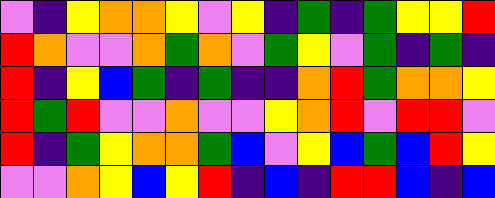[["violet", "indigo", "yellow", "orange", "orange", "yellow", "violet", "yellow", "indigo", "green", "indigo", "green", "yellow", "yellow", "red"], ["red", "orange", "violet", "violet", "orange", "green", "orange", "violet", "green", "yellow", "violet", "green", "indigo", "green", "indigo"], ["red", "indigo", "yellow", "blue", "green", "indigo", "green", "indigo", "indigo", "orange", "red", "green", "orange", "orange", "yellow"], ["red", "green", "red", "violet", "violet", "orange", "violet", "violet", "yellow", "orange", "red", "violet", "red", "red", "violet"], ["red", "indigo", "green", "yellow", "orange", "orange", "green", "blue", "violet", "yellow", "blue", "green", "blue", "red", "yellow"], ["violet", "violet", "orange", "yellow", "blue", "yellow", "red", "indigo", "blue", "indigo", "red", "red", "blue", "indigo", "blue"]]